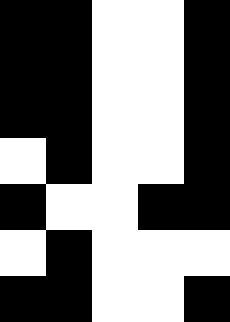[["black", "black", "white", "white", "black"], ["black", "black", "white", "white", "black"], ["black", "black", "white", "white", "black"], ["white", "black", "white", "white", "black"], ["black", "white", "white", "black", "black"], ["white", "black", "white", "white", "white"], ["black", "black", "white", "white", "black"]]